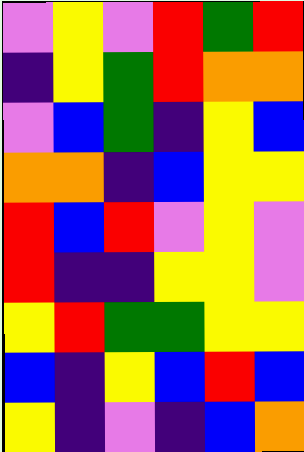[["violet", "yellow", "violet", "red", "green", "red"], ["indigo", "yellow", "green", "red", "orange", "orange"], ["violet", "blue", "green", "indigo", "yellow", "blue"], ["orange", "orange", "indigo", "blue", "yellow", "yellow"], ["red", "blue", "red", "violet", "yellow", "violet"], ["red", "indigo", "indigo", "yellow", "yellow", "violet"], ["yellow", "red", "green", "green", "yellow", "yellow"], ["blue", "indigo", "yellow", "blue", "red", "blue"], ["yellow", "indigo", "violet", "indigo", "blue", "orange"]]